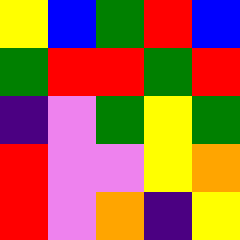[["yellow", "blue", "green", "red", "blue"], ["green", "red", "red", "green", "red"], ["indigo", "violet", "green", "yellow", "green"], ["red", "violet", "violet", "yellow", "orange"], ["red", "violet", "orange", "indigo", "yellow"]]